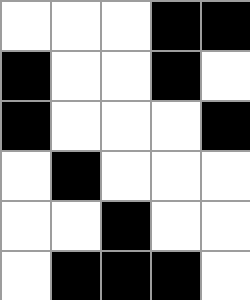[["white", "white", "white", "black", "black"], ["black", "white", "white", "black", "white"], ["black", "white", "white", "white", "black"], ["white", "black", "white", "white", "white"], ["white", "white", "black", "white", "white"], ["white", "black", "black", "black", "white"]]